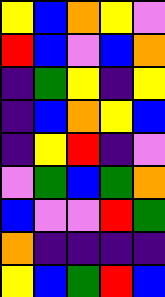[["yellow", "blue", "orange", "yellow", "violet"], ["red", "blue", "violet", "blue", "orange"], ["indigo", "green", "yellow", "indigo", "yellow"], ["indigo", "blue", "orange", "yellow", "blue"], ["indigo", "yellow", "red", "indigo", "violet"], ["violet", "green", "blue", "green", "orange"], ["blue", "violet", "violet", "red", "green"], ["orange", "indigo", "indigo", "indigo", "indigo"], ["yellow", "blue", "green", "red", "blue"]]